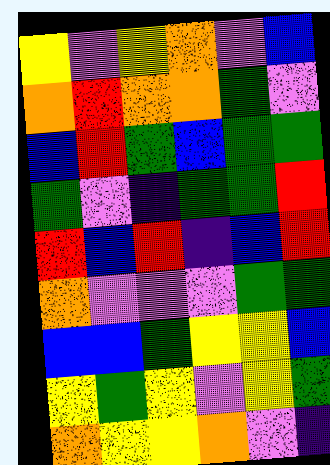[["yellow", "violet", "yellow", "orange", "violet", "blue"], ["orange", "red", "orange", "orange", "green", "violet"], ["blue", "red", "green", "blue", "green", "green"], ["green", "violet", "indigo", "green", "green", "red"], ["red", "blue", "red", "indigo", "blue", "red"], ["orange", "violet", "violet", "violet", "green", "green"], ["blue", "blue", "green", "yellow", "yellow", "blue"], ["yellow", "green", "yellow", "violet", "yellow", "green"], ["orange", "yellow", "yellow", "orange", "violet", "indigo"]]